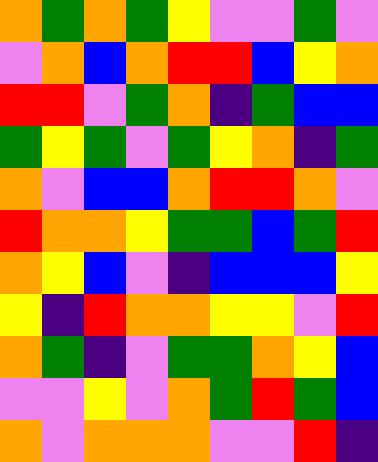[["orange", "green", "orange", "green", "yellow", "violet", "violet", "green", "violet"], ["violet", "orange", "blue", "orange", "red", "red", "blue", "yellow", "orange"], ["red", "red", "violet", "green", "orange", "indigo", "green", "blue", "blue"], ["green", "yellow", "green", "violet", "green", "yellow", "orange", "indigo", "green"], ["orange", "violet", "blue", "blue", "orange", "red", "red", "orange", "violet"], ["red", "orange", "orange", "yellow", "green", "green", "blue", "green", "red"], ["orange", "yellow", "blue", "violet", "indigo", "blue", "blue", "blue", "yellow"], ["yellow", "indigo", "red", "orange", "orange", "yellow", "yellow", "violet", "red"], ["orange", "green", "indigo", "violet", "green", "green", "orange", "yellow", "blue"], ["violet", "violet", "yellow", "violet", "orange", "green", "red", "green", "blue"], ["orange", "violet", "orange", "orange", "orange", "violet", "violet", "red", "indigo"]]